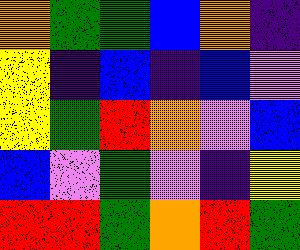[["orange", "green", "green", "blue", "orange", "indigo"], ["yellow", "indigo", "blue", "indigo", "blue", "violet"], ["yellow", "green", "red", "orange", "violet", "blue"], ["blue", "violet", "green", "violet", "indigo", "yellow"], ["red", "red", "green", "orange", "red", "green"]]